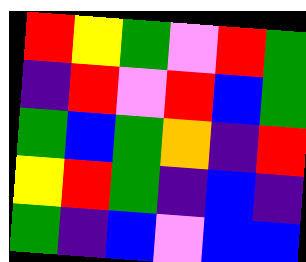[["red", "yellow", "green", "violet", "red", "green"], ["indigo", "red", "violet", "red", "blue", "green"], ["green", "blue", "green", "orange", "indigo", "red"], ["yellow", "red", "green", "indigo", "blue", "indigo"], ["green", "indigo", "blue", "violet", "blue", "blue"]]